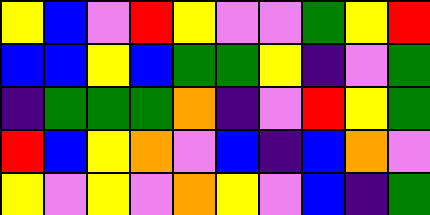[["yellow", "blue", "violet", "red", "yellow", "violet", "violet", "green", "yellow", "red"], ["blue", "blue", "yellow", "blue", "green", "green", "yellow", "indigo", "violet", "green"], ["indigo", "green", "green", "green", "orange", "indigo", "violet", "red", "yellow", "green"], ["red", "blue", "yellow", "orange", "violet", "blue", "indigo", "blue", "orange", "violet"], ["yellow", "violet", "yellow", "violet", "orange", "yellow", "violet", "blue", "indigo", "green"]]